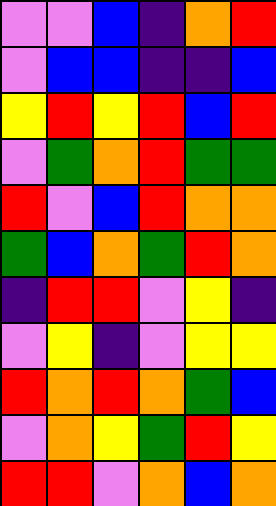[["violet", "violet", "blue", "indigo", "orange", "red"], ["violet", "blue", "blue", "indigo", "indigo", "blue"], ["yellow", "red", "yellow", "red", "blue", "red"], ["violet", "green", "orange", "red", "green", "green"], ["red", "violet", "blue", "red", "orange", "orange"], ["green", "blue", "orange", "green", "red", "orange"], ["indigo", "red", "red", "violet", "yellow", "indigo"], ["violet", "yellow", "indigo", "violet", "yellow", "yellow"], ["red", "orange", "red", "orange", "green", "blue"], ["violet", "orange", "yellow", "green", "red", "yellow"], ["red", "red", "violet", "orange", "blue", "orange"]]